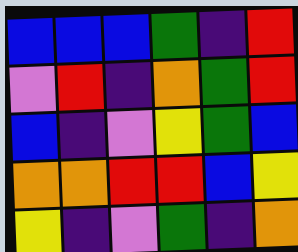[["blue", "blue", "blue", "green", "indigo", "red"], ["violet", "red", "indigo", "orange", "green", "red"], ["blue", "indigo", "violet", "yellow", "green", "blue"], ["orange", "orange", "red", "red", "blue", "yellow"], ["yellow", "indigo", "violet", "green", "indigo", "orange"]]